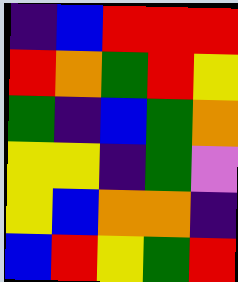[["indigo", "blue", "red", "red", "red"], ["red", "orange", "green", "red", "yellow"], ["green", "indigo", "blue", "green", "orange"], ["yellow", "yellow", "indigo", "green", "violet"], ["yellow", "blue", "orange", "orange", "indigo"], ["blue", "red", "yellow", "green", "red"]]